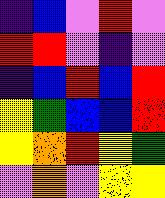[["indigo", "blue", "violet", "red", "violet"], ["red", "red", "violet", "indigo", "violet"], ["indigo", "blue", "red", "blue", "red"], ["yellow", "green", "blue", "blue", "red"], ["yellow", "orange", "red", "yellow", "green"], ["violet", "orange", "violet", "yellow", "yellow"]]